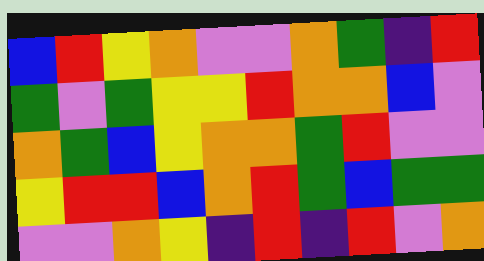[["blue", "red", "yellow", "orange", "violet", "violet", "orange", "green", "indigo", "red"], ["green", "violet", "green", "yellow", "yellow", "red", "orange", "orange", "blue", "violet"], ["orange", "green", "blue", "yellow", "orange", "orange", "green", "red", "violet", "violet"], ["yellow", "red", "red", "blue", "orange", "red", "green", "blue", "green", "green"], ["violet", "violet", "orange", "yellow", "indigo", "red", "indigo", "red", "violet", "orange"]]